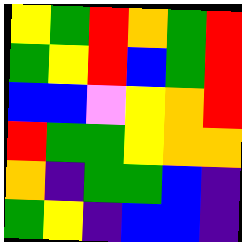[["yellow", "green", "red", "orange", "green", "red"], ["green", "yellow", "red", "blue", "green", "red"], ["blue", "blue", "violet", "yellow", "orange", "red"], ["red", "green", "green", "yellow", "orange", "orange"], ["orange", "indigo", "green", "green", "blue", "indigo"], ["green", "yellow", "indigo", "blue", "blue", "indigo"]]